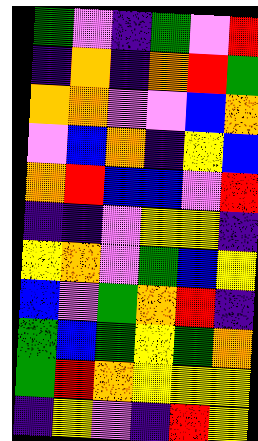[["green", "violet", "indigo", "green", "violet", "red"], ["indigo", "orange", "indigo", "orange", "red", "green"], ["orange", "orange", "violet", "violet", "blue", "orange"], ["violet", "blue", "orange", "indigo", "yellow", "blue"], ["orange", "red", "blue", "blue", "violet", "red"], ["indigo", "indigo", "violet", "yellow", "yellow", "indigo"], ["yellow", "orange", "violet", "green", "blue", "yellow"], ["blue", "violet", "green", "orange", "red", "indigo"], ["green", "blue", "green", "yellow", "green", "orange"], ["green", "red", "orange", "yellow", "yellow", "yellow"], ["indigo", "yellow", "violet", "indigo", "red", "yellow"]]